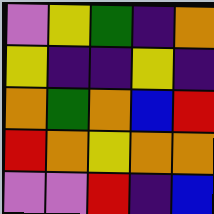[["violet", "yellow", "green", "indigo", "orange"], ["yellow", "indigo", "indigo", "yellow", "indigo"], ["orange", "green", "orange", "blue", "red"], ["red", "orange", "yellow", "orange", "orange"], ["violet", "violet", "red", "indigo", "blue"]]